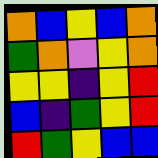[["orange", "blue", "yellow", "blue", "orange"], ["green", "orange", "violet", "yellow", "orange"], ["yellow", "yellow", "indigo", "yellow", "red"], ["blue", "indigo", "green", "yellow", "red"], ["red", "green", "yellow", "blue", "blue"]]